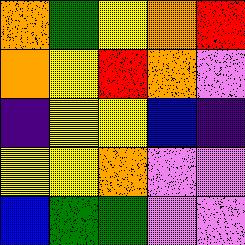[["orange", "green", "yellow", "orange", "red"], ["orange", "yellow", "red", "orange", "violet"], ["indigo", "yellow", "yellow", "blue", "indigo"], ["yellow", "yellow", "orange", "violet", "violet"], ["blue", "green", "green", "violet", "violet"]]